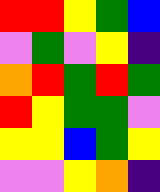[["red", "red", "yellow", "green", "blue"], ["violet", "green", "violet", "yellow", "indigo"], ["orange", "red", "green", "red", "green"], ["red", "yellow", "green", "green", "violet"], ["yellow", "yellow", "blue", "green", "yellow"], ["violet", "violet", "yellow", "orange", "indigo"]]